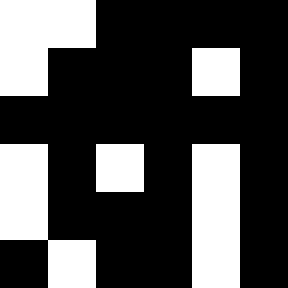[["white", "white", "black", "black", "black", "black"], ["white", "black", "black", "black", "white", "black"], ["black", "black", "black", "black", "black", "black"], ["white", "black", "white", "black", "white", "black"], ["white", "black", "black", "black", "white", "black"], ["black", "white", "black", "black", "white", "black"]]